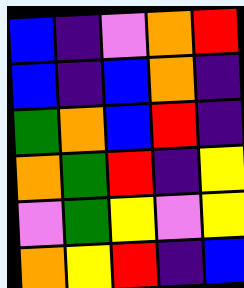[["blue", "indigo", "violet", "orange", "red"], ["blue", "indigo", "blue", "orange", "indigo"], ["green", "orange", "blue", "red", "indigo"], ["orange", "green", "red", "indigo", "yellow"], ["violet", "green", "yellow", "violet", "yellow"], ["orange", "yellow", "red", "indigo", "blue"]]